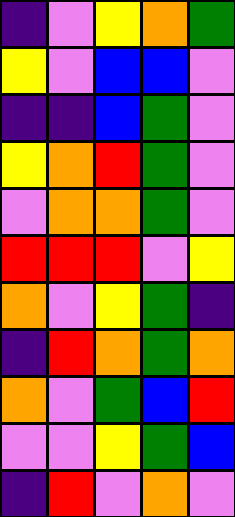[["indigo", "violet", "yellow", "orange", "green"], ["yellow", "violet", "blue", "blue", "violet"], ["indigo", "indigo", "blue", "green", "violet"], ["yellow", "orange", "red", "green", "violet"], ["violet", "orange", "orange", "green", "violet"], ["red", "red", "red", "violet", "yellow"], ["orange", "violet", "yellow", "green", "indigo"], ["indigo", "red", "orange", "green", "orange"], ["orange", "violet", "green", "blue", "red"], ["violet", "violet", "yellow", "green", "blue"], ["indigo", "red", "violet", "orange", "violet"]]